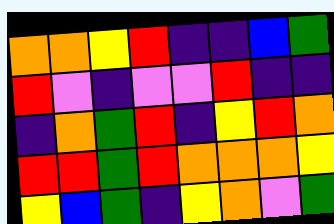[["orange", "orange", "yellow", "red", "indigo", "indigo", "blue", "green"], ["red", "violet", "indigo", "violet", "violet", "red", "indigo", "indigo"], ["indigo", "orange", "green", "red", "indigo", "yellow", "red", "orange"], ["red", "red", "green", "red", "orange", "orange", "orange", "yellow"], ["yellow", "blue", "green", "indigo", "yellow", "orange", "violet", "green"]]